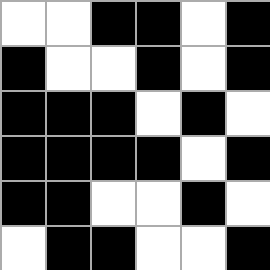[["white", "white", "black", "black", "white", "black"], ["black", "white", "white", "black", "white", "black"], ["black", "black", "black", "white", "black", "white"], ["black", "black", "black", "black", "white", "black"], ["black", "black", "white", "white", "black", "white"], ["white", "black", "black", "white", "white", "black"]]